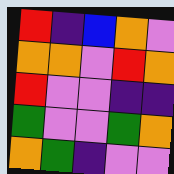[["red", "indigo", "blue", "orange", "violet"], ["orange", "orange", "violet", "red", "orange"], ["red", "violet", "violet", "indigo", "indigo"], ["green", "violet", "violet", "green", "orange"], ["orange", "green", "indigo", "violet", "violet"]]